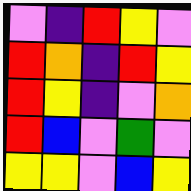[["violet", "indigo", "red", "yellow", "violet"], ["red", "orange", "indigo", "red", "yellow"], ["red", "yellow", "indigo", "violet", "orange"], ["red", "blue", "violet", "green", "violet"], ["yellow", "yellow", "violet", "blue", "yellow"]]